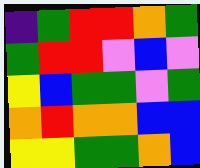[["indigo", "green", "red", "red", "orange", "green"], ["green", "red", "red", "violet", "blue", "violet"], ["yellow", "blue", "green", "green", "violet", "green"], ["orange", "red", "orange", "orange", "blue", "blue"], ["yellow", "yellow", "green", "green", "orange", "blue"]]